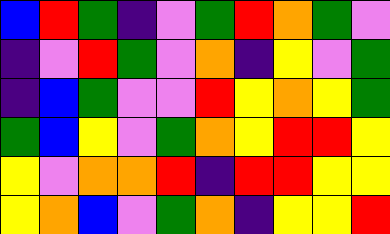[["blue", "red", "green", "indigo", "violet", "green", "red", "orange", "green", "violet"], ["indigo", "violet", "red", "green", "violet", "orange", "indigo", "yellow", "violet", "green"], ["indigo", "blue", "green", "violet", "violet", "red", "yellow", "orange", "yellow", "green"], ["green", "blue", "yellow", "violet", "green", "orange", "yellow", "red", "red", "yellow"], ["yellow", "violet", "orange", "orange", "red", "indigo", "red", "red", "yellow", "yellow"], ["yellow", "orange", "blue", "violet", "green", "orange", "indigo", "yellow", "yellow", "red"]]